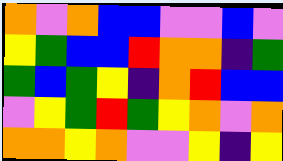[["orange", "violet", "orange", "blue", "blue", "violet", "violet", "blue", "violet"], ["yellow", "green", "blue", "blue", "red", "orange", "orange", "indigo", "green"], ["green", "blue", "green", "yellow", "indigo", "orange", "red", "blue", "blue"], ["violet", "yellow", "green", "red", "green", "yellow", "orange", "violet", "orange"], ["orange", "orange", "yellow", "orange", "violet", "violet", "yellow", "indigo", "yellow"]]